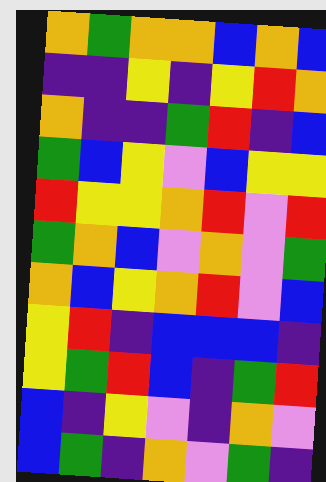[["orange", "green", "orange", "orange", "blue", "orange", "blue"], ["indigo", "indigo", "yellow", "indigo", "yellow", "red", "orange"], ["orange", "indigo", "indigo", "green", "red", "indigo", "blue"], ["green", "blue", "yellow", "violet", "blue", "yellow", "yellow"], ["red", "yellow", "yellow", "orange", "red", "violet", "red"], ["green", "orange", "blue", "violet", "orange", "violet", "green"], ["orange", "blue", "yellow", "orange", "red", "violet", "blue"], ["yellow", "red", "indigo", "blue", "blue", "blue", "indigo"], ["yellow", "green", "red", "blue", "indigo", "green", "red"], ["blue", "indigo", "yellow", "violet", "indigo", "orange", "violet"], ["blue", "green", "indigo", "orange", "violet", "green", "indigo"]]